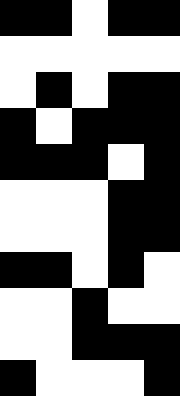[["black", "black", "white", "black", "black"], ["white", "white", "white", "white", "white"], ["white", "black", "white", "black", "black"], ["black", "white", "black", "black", "black"], ["black", "black", "black", "white", "black"], ["white", "white", "white", "black", "black"], ["white", "white", "white", "black", "black"], ["black", "black", "white", "black", "white"], ["white", "white", "black", "white", "white"], ["white", "white", "black", "black", "black"], ["black", "white", "white", "white", "black"]]